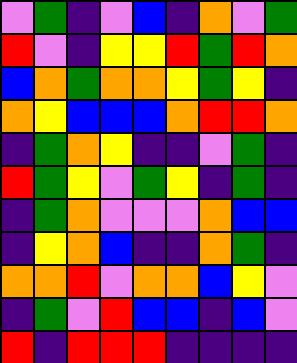[["violet", "green", "indigo", "violet", "blue", "indigo", "orange", "violet", "green"], ["red", "violet", "indigo", "yellow", "yellow", "red", "green", "red", "orange"], ["blue", "orange", "green", "orange", "orange", "yellow", "green", "yellow", "indigo"], ["orange", "yellow", "blue", "blue", "blue", "orange", "red", "red", "orange"], ["indigo", "green", "orange", "yellow", "indigo", "indigo", "violet", "green", "indigo"], ["red", "green", "yellow", "violet", "green", "yellow", "indigo", "green", "indigo"], ["indigo", "green", "orange", "violet", "violet", "violet", "orange", "blue", "blue"], ["indigo", "yellow", "orange", "blue", "indigo", "indigo", "orange", "green", "indigo"], ["orange", "orange", "red", "violet", "orange", "orange", "blue", "yellow", "violet"], ["indigo", "green", "violet", "red", "blue", "blue", "indigo", "blue", "violet"], ["red", "indigo", "red", "red", "red", "indigo", "indigo", "indigo", "indigo"]]